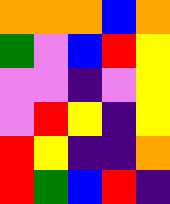[["orange", "orange", "orange", "blue", "orange"], ["green", "violet", "blue", "red", "yellow"], ["violet", "violet", "indigo", "violet", "yellow"], ["violet", "red", "yellow", "indigo", "yellow"], ["red", "yellow", "indigo", "indigo", "orange"], ["red", "green", "blue", "red", "indigo"]]